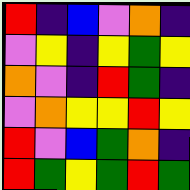[["red", "indigo", "blue", "violet", "orange", "indigo"], ["violet", "yellow", "indigo", "yellow", "green", "yellow"], ["orange", "violet", "indigo", "red", "green", "indigo"], ["violet", "orange", "yellow", "yellow", "red", "yellow"], ["red", "violet", "blue", "green", "orange", "indigo"], ["red", "green", "yellow", "green", "red", "green"]]